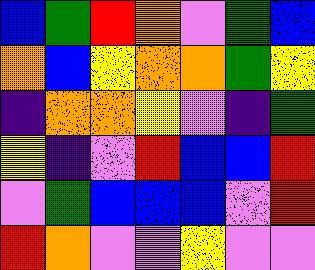[["blue", "green", "red", "orange", "violet", "green", "blue"], ["orange", "blue", "yellow", "orange", "orange", "green", "yellow"], ["indigo", "orange", "orange", "yellow", "violet", "indigo", "green"], ["yellow", "indigo", "violet", "red", "blue", "blue", "red"], ["violet", "green", "blue", "blue", "blue", "violet", "red"], ["red", "orange", "violet", "violet", "yellow", "violet", "violet"]]